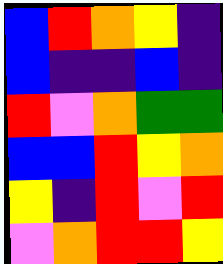[["blue", "red", "orange", "yellow", "indigo"], ["blue", "indigo", "indigo", "blue", "indigo"], ["red", "violet", "orange", "green", "green"], ["blue", "blue", "red", "yellow", "orange"], ["yellow", "indigo", "red", "violet", "red"], ["violet", "orange", "red", "red", "yellow"]]